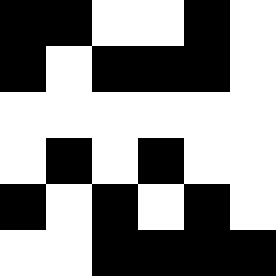[["black", "black", "white", "white", "black", "white"], ["black", "white", "black", "black", "black", "white"], ["white", "white", "white", "white", "white", "white"], ["white", "black", "white", "black", "white", "white"], ["black", "white", "black", "white", "black", "white"], ["white", "white", "black", "black", "black", "black"]]